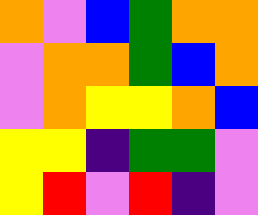[["orange", "violet", "blue", "green", "orange", "orange"], ["violet", "orange", "orange", "green", "blue", "orange"], ["violet", "orange", "yellow", "yellow", "orange", "blue"], ["yellow", "yellow", "indigo", "green", "green", "violet"], ["yellow", "red", "violet", "red", "indigo", "violet"]]